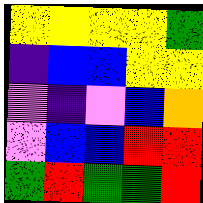[["yellow", "yellow", "yellow", "yellow", "green"], ["indigo", "blue", "blue", "yellow", "yellow"], ["violet", "indigo", "violet", "blue", "orange"], ["violet", "blue", "blue", "red", "red"], ["green", "red", "green", "green", "red"]]